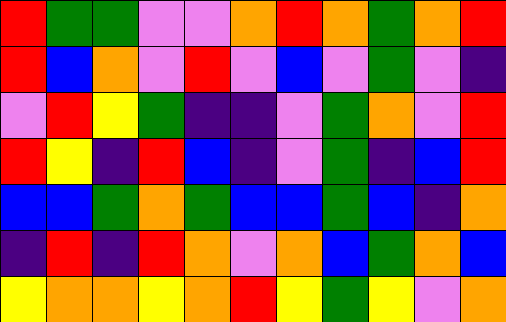[["red", "green", "green", "violet", "violet", "orange", "red", "orange", "green", "orange", "red"], ["red", "blue", "orange", "violet", "red", "violet", "blue", "violet", "green", "violet", "indigo"], ["violet", "red", "yellow", "green", "indigo", "indigo", "violet", "green", "orange", "violet", "red"], ["red", "yellow", "indigo", "red", "blue", "indigo", "violet", "green", "indigo", "blue", "red"], ["blue", "blue", "green", "orange", "green", "blue", "blue", "green", "blue", "indigo", "orange"], ["indigo", "red", "indigo", "red", "orange", "violet", "orange", "blue", "green", "orange", "blue"], ["yellow", "orange", "orange", "yellow", "orange", "red", "yellow", "green", "yellow", "violet", "orange"]]